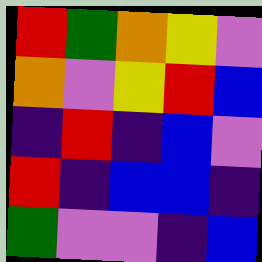[["red", "green", "orange", "yellow", "violet"], ["orange", "violet", "yellow", "red", "blue"], ["indigo", "red", "indigo", "blue", "violet"], ["red", "indigo", "blue", "blue", "indigo"], ["green", "violet", "violet", "indigo", "blue"]]